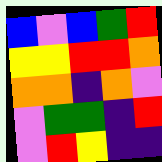[["blue", "violet", "blue", "green", "red"], ["yellow", "yellow", "red", "red", "orange"], ["orange", "orange", "indigo", "orange", "violet"], ["violet", "green", "green", "indigo", "red"], ["violet", "red", "yellow", "indigo", "indigo"]]